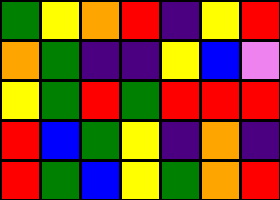[["green", "yellow", "orange", "red", "indigo", "yellow", "red"], ["orange", "green", "indigo", "indigo", "yellow", "blue", "violet"], ["yellow", "green", "red", "green", "red", "red", "red"], ["red", "blue", "green", "yellow", "indigo", "orange", "indigo"], ["red", "green", "blue", "yellow", "green", "orange", "red"]]